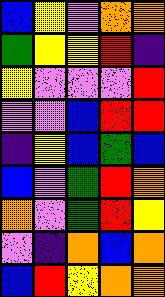[["blue", "yellow", "violet", "orange", "orange"], ["green", "yellow", "yellow", "red", "indigo"], ["yellow", "violet", "violet", "violet", "red"], ["violet", "violet", "blue", "red", "red"], ["indigo", "yellow", "blue", "green", "blue"], ["blue", "violet", "green", "red", "orange"], ["orange", "violet", "green", "red", "yellow"], ["violet", "indigo", "orange", "blue", "orange"], ["blue", "red", "yellow", "orange", "orange"]]